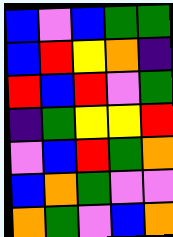[["blue", "violet", "blue", "green", "green"], ["blue", "red", "yellow", "orange", "indigo"], ["red", "blue", "red", "violet", "green"], ["indigo", "green", "yellow", "yellow", "red"], ["violet", "blue", "red", "green", "orange"], ["blue", "orange", "green", "violet", "violet"], ["orange", "green", "violet", "blue", "orange"]]